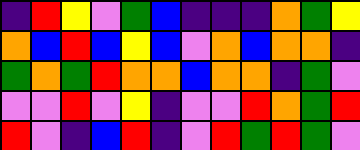[["indigo", "red", "yellow", "violet", "green", "blue", "indigo", "indigo", "indigo", "orange", "green", "yellow"], ["orange", "blue", "red", "blue", "yellow", "blue", "violet", "orange", "blue", "orange", "orange", "indigo"], ["green", "orange", "green", "red", "orange", "orange", "blue", "orange", "orange", "indigo", "green", "violet"], ["violet", "violet", "red", "violet", "yellow", "indigo", "violet", "violet", "red", "orange", "green", "red"], ["red", "violet", "indigo", "blue", "red", "indigo", "violet", "red", "green", "red", "green", "violet"]]